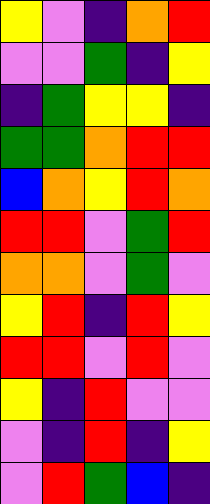[["yellow", "violet", "indigo", "orange", "red"], ["violet", "violet", "green", "indigo", "yellow"], ["indigo", "green", "yellow", "yellow", "indigo"], ["green", "green", "orange", "red", "red"], ["blue", "orange", "yellow", "red", "orange"], ["red", "red", "violet", "green", "red"], ["orange", "orange", "violet", "green", "violet"], ["yellow", "red", "indigo", "red", "yellow"], ["red", "red", "violet", "red", "violet"], ["yellow", "indigo", "red", "violet", "violet"], ["violet", "indigo", "red", "indigo", "yellow"], ["violet", "red", "green", "blue", "indigo"]]